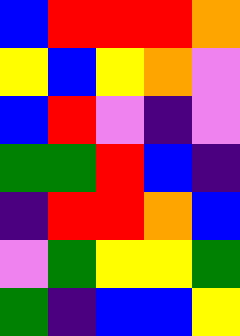[["blue", "red", "red", "red", "orange"], ["yellow", "blue", "yellow", "orange", "violet"], ["blue", "red", "violet", "indigo", "violet"], ["green", "green", "red", "blue", "indigo"], ["indigo", "red", "red", "orange", "blue"], ["violet", "green", "yellow", "yellow", "green"], ["green", "indigo", "blue", "blue", "yellow"]]